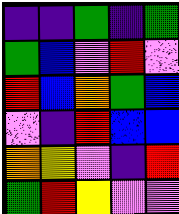[["indigo", "indigo", "green", "indigo", "green"], ["green", "blue", "violet", "red", "violet"], ["red", "blue", "orange", "green", "blue"], ["violet", "indigo", "red", "blue", "blue"], ["orange", "yellow", "violet", "indigo", "red"], ["green", "red", "yellow", "violet", "violet"]]